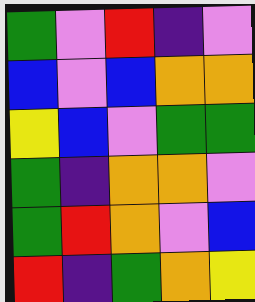[["green", "violet", "red", "indigo", "violet"], ["blue", "violet", "blue", "orange", "orange"], ["yellow", "blue", "violet", "green", "green"], ["green", "indigo", "orange", "orange", "violet"], ["green", "red", "orange", "violet", "blue"], ["red", "indigo", "green", "orange", "yellow"]]